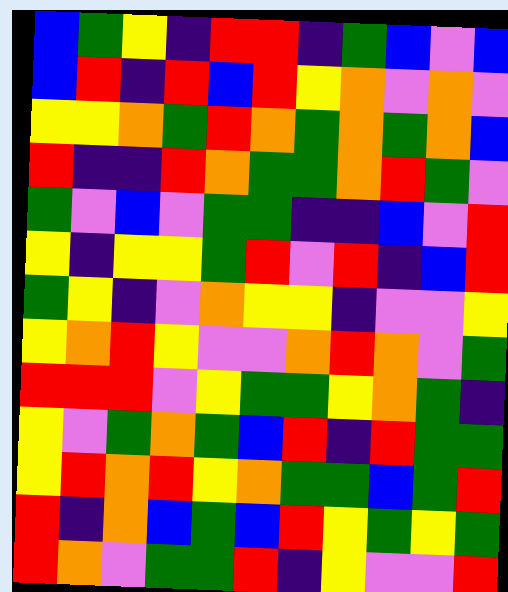[["blue", "green", "yellow", "indigo", "red", "red", "indigo", "green", "blue", "violet", "blue"], ["blue", "red", "indigo", "red", "blue", "red", "yellow", "orange", "violet", "orange", "violet"], ["yellow", "yellow", "orange", "green", "red", "orange", "green", "orange", "green", "orange", "blue"], ["red", "indigo", "indigo", "red", "orange", "green", "green", "orange", "red", "green", "violet"], ["green", "violet", "blue", "violet", "green", "green", "indigo", "indigo", "blue", "violet", "red"], ["yellow", "indigo", "yellow", "yellow", "green", "red", "violet", "red", "indigo", "blue", "red"], ["green", "yellow", "indigo", "violet", "orange", "yellow", "yellow", "indigo", "violet", "violet", "yellow"], ["yellow", "orange", "red", "yellow", "violet", "violet", "orange", "red", "orange", "violet", "green"], ["red", "red", "red", "violet", "yellow", "green", "green", "yellow", "orange", "green", "indigo"], ["yellow", "violet", "green", "orange", "green", "blue", "red", "indigo", "red", "green", "green"], ["yellow", "red", "orange", "red", "yellow", "orange", "green", "green", "blue", "green", "red"], ["red", "indigo", "orange", "blue", "green", "blue", "red", "yellow", "green", "yellow", "green"], ["red", "orange", "violet", "green", "green", "red", "indigo", "yellow", "violet", "violet", "red"]]